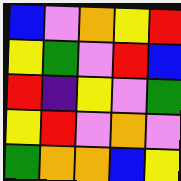[["blue", "violet", "orange", "yellow", "red"], ["yellow", "green", "violet", "red", "blue"], ["red", "indigo", "yellow", "violet", "green"], ["yellow", "red", "violet", "orange", "violet"], ["green", "orange", "orange", "blue", "yellow"]]